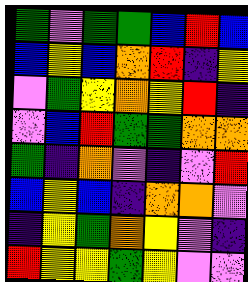[["green", "violet", "green", "green", "blue", "red", "blue"], ["blue", "yellow", "blue", "orange", "red", "indigo", "yellow"], ["violet", "green", "yellow", "orange", "yellow", "red", "indigo"], ["violet", "blue", "red", "green", "green", "orange", "orange"], ["green", "indigo", "orange", "violet", "indigo", "violet", "red"], ["blue", "yellow", "blue", "indigo", "orange", "orange", "violet"], ["indigo", "yellow", "green", "orange", "yellow", "violet", "indigo"], ["red", "yellow", "yellow", "green", "yellow", "violet", "violet"]]